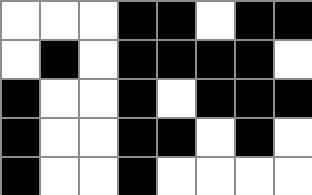[["white", "white", "white", "black", "black", "white", "black", "black"], ["white", "black", "white", "black", "black", "black", "black", "white"], ["black", "white", "white", "black", "white", "black", "black", "black"], ["black", "white", "white", "black", "black", "white", "black", "white"], ["black", "white", "white", "black", "white", "white", "white", "white"]]